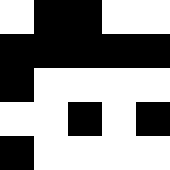[["white", "black", "black", "white", "white"], ["black", "black", "black", "black", "black"], ["black", "white", "white", "white", "white"], ["white", "white", "black", "white", "black"], ["black", "white", "white", "white", "white"]]